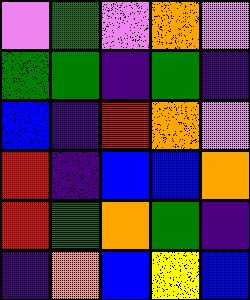[["violet", "green", "violet", "orange", "violet"], ["green", "green", "indigo", "green", "indigo"], ["blue", "indigo", "red", "orange", "violet"], ["red", "indigo", "blue", "blue", "orange"], ["red", "green", "orange", "green", "indigo"], ["indigo", "orange", "blue", "yellow", "blue"]]